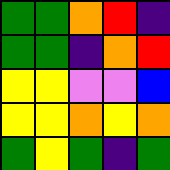[["green", "green", "orange", "red", "indigo"], ["green", "green", "indigo", "orange", "red"], ["yellow", "yellow", "violet", "violet", "blue"], ["yellow", "yellow", "orange", "yellow", "orange"], ["green", "yellow", "green", "indigo", "green"]]